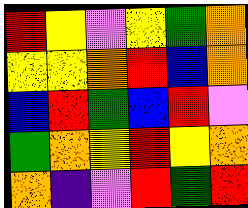[["red", "yellow", "violet", "yellow", "green", "orange"], ["yellow", "yellow", "orange", "red", "blue", "orange"], ["blue", "red", "green", "blue", "red", "violet"], ["green", "orange", "yellow", "red", "yellow", "orange"], ["orange", "indigo", "violet", "red", "green", "red"]]